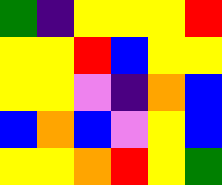[["green", "indigo", "yellow", "yellow", "yellow", "red"], ["yellow", "yellow", "red", "blue", "yellow", "yellow"], ["yellow", "yellow", "violet", "indigo", "orange", "blue"], ["blue", "orange", "blue", "violet", "yellow", "blue"], ["yellow", "yellow", "orange", "red", "yellow", "green"]]